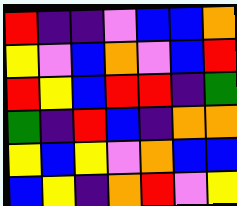[["red", "indigo", "indigo", "violet", "blue", "blue", "orange"], ["yellow", "violet", "blue", "orange", "violet", "blue", "red"], ["red", "yellow", "blue", "red", "red", "indigo", "green"], ["green", "indigo", "red", "blue", "indigo", "orange", "orange"], ["yellow", "blue", "yellow", "violet", "orange", "blue", "blue"], ["blue", "yellow", "indigo", "orange", "red", "violet", "yellow"]]